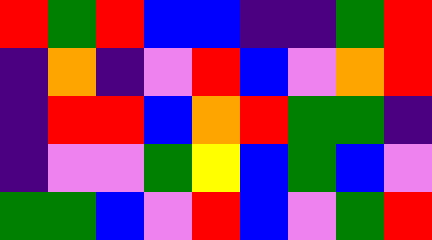[["red", "green", "red", "blue", "blue", "indigo", "indigo", "green", "red"], ["indigo", "orange", "indigo", "violet", "red", "blue", "violet", "orange", "red"], ["indigo", "red", "red", "blue", "orange", "red", "green", "green", "indigo"], ["indigo", "violet", "violet", "green", "yellow", "blue", "green", "blue", "violet"], ["green", "green", "blue", "violet", "red", "blue", "violet", "green", "red"]]